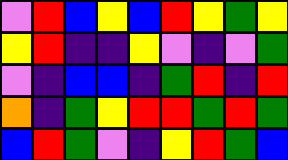[["violet", "red", "blue", "yellow", "blue", "red", "yellow", "green", "yellow"], ["yellow", "red", "indigo", "indigo", "yellow", "violet", "indigo", "violet", "green"], ["violet", "indigo", "blue", "blue", "indigo", "green", "red", "indigo", "red"], ["orange", "indigo", "green", "yellow", "red", "red", "green", "red", "green"], ["blue", "red", "green", "violet", "indigo", "yellow", "red", "green", "blue"]]